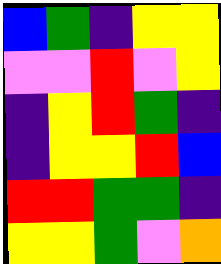[["blue", "green", "indigo", "yellow", "yellow"], ["violet", "violet", "red", "violet", "yellow"], ["indigo", "yellow", "red", "green", "indigo"], ["indigo", "yellow", "yellow", "red", "blue"], ["red", "red", "green", "green", "indigo"], ["yellow", "yellow", "green", "violet", "orange"]]